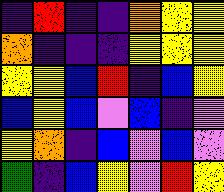[["indigo", "red", "indigo", "indigo", "orange", "yellow", "yellow"], ["orange", "indigo", "indigo", "indigo", "yellow", "yellow", "yellow"], ["yellow", "yellow", "blue", "red", "indigo", "blue", "yellow"], ["blue", "yellow", "blue", "violet", "blue", "indigo", "violet"], ["yellow", "orange", "indigo", "blue", "violet", "blue", "violet"], ["green", "indigo", "blue", "yellow", "violet", "red", "yellow"]]